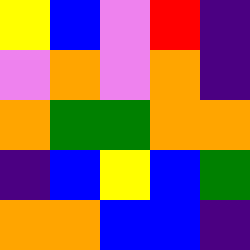[["yellow", "blue", "violet", "red", "indigo"], ["violet", "orange", "violet", "orange", "indigo"], ["orange", "green", "green", "orange", "orange"], ["indigo", "blue", "yellow", "blue", "green"], ["orange", "orange", "blue", "blue", "indigo"]]